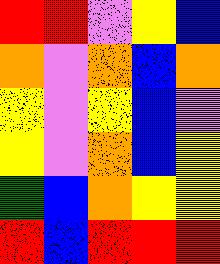[["red", "red", "violet", "yellow", "blue"], ["orange", "violet", "orange", "blue", "orange"], ["yellow", "violet", "yellow", "blue", "violet"], ["yellow", "violet", "orange", "blue", "yellow"], ["green", "blue", "orange", "yellow", "yellow"], ["red", "blue", "red", "red", "red"]]